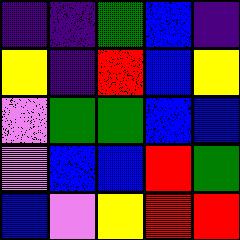[["indigo", "indigo", "green", "blue", "indigo"], ["yellow", "indigo", "red", "blue", "yellow"], ["violet", "green", "green", "blue", "blue"], ["violet", "blue", "blue", "red", "green"], ["blue", "violet", "yellow", "red", "red"]]